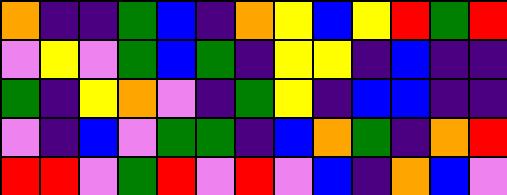[["orange", "indigo", "indigo", "green", "blue", "indigo", "orange", "yellow", "blue", "yellow", "red", "green", "red"], ["violet", "yellow", "violet", "green", "blue", "green", "indigo", "yellow", "yellow", "indigo", "blue", "indigo", "indigo"], ["green", "indigo", "yellow", "orange", "violet", "indigo", "green", "yellow", "indigo", "blue", "blue", "indigo", "indigo"], ["violet", "indigo", "blue", "violet", "green", "green", "indigo", "blue", "orange", "green", "indigo", "orange", "red"], ["red", "red", "violet", "green", "red", "violet", "red", "violet", "blue", "indigo", "orange", "blue", "violet"]]